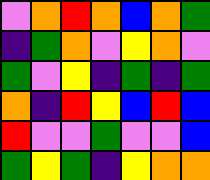[["violet", "orange", "red", "orange", "blue", "orange", "green"], ["indigo", "green", "orange", "violet", "yellow", "orange", "violet"], ["green", "violet", "yellow", "indigo", "green", "indigo", "green"], ["orange", "indigo", "red", "yellow", "blue", "red", "blue"], ["red", "violet", "violet", "green", "violet", "violet", "blue"], ["green", "yellow", "green", "indigo", "yellow", "orange", "orange"]]